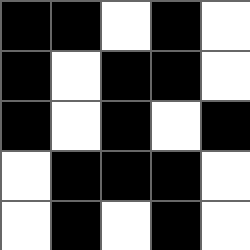[["black", "black", "white", "black", "white"], ["black", "white", "black", "black", "white"], ["black", "white", "black", "white", "black"], ["white", "black", "black", "black", "white"], ["white", "black", "white", "black", "white"]]